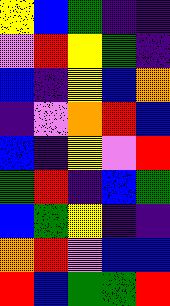[["yellow", "blue", "green", "indigo", "indigo"], ["violet", "red", "yellow", "green", "indigo"], ["blue", "indigo", "yellow", "blue", "orange"], ["indigo", "violet", "orange", "red", "blue"], ["blue", "indigo", "yellow", "violet", "red"], ["green", "red", "indigo", "blue", "green"], ["blue", "green", "yellow", "indigo", "indigo"], ["orange", "red", "violet", "blue", "blue"], ["red", "blue", "green", "green", "red"]]